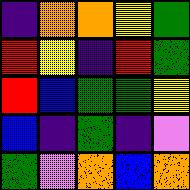[["indigo", "orange", "orange", "yellow", "green"], ["red", "yellow", "indigo", "red", "green"], ["red", "blue", "green", "green", "yellow"], ["blue", "indigo", "green", "indigo", "violet"], ["green", "violet", "orange", "blue", "orange"]]